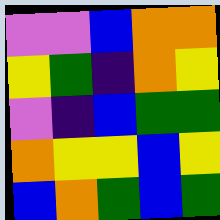[["violet", "violet", "blue", "orange", "orange"], ["yellow", "green", "indigo", "orange", "yellow"], ["violet", "indigo", "blue", "green", "green"], ["orange", "yellow", "yellow", "blue", "yellow"], ["blue", "orange", "green", "blue", "green"]]